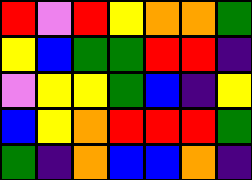[["red", "violet", "red", "yellow", "orange", "orange", "green"], ["yellow", "blue", "green", "green", "red", "red", "indigo"], ["violet", "yellow", "yellow", "green", "blue", "indigo", "yellow"], ["blue", "yellow", "orange", "red", "red", "red", "green"], ["green", "indigo", "orange", "blue", "blue", "orange", "indigo"]]